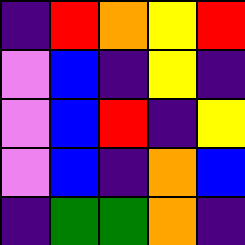[["indigo", "red", "orange", "yellow", "red"], ["violet", "blue", "indigo", "yellow", "indigo"], ["violet", "blue", "red", "indigo", "yellow"], ["violet", "blue", "indigo", "orange", "blue"], ["indigo", "green", "green", "orange", "indigo"]]